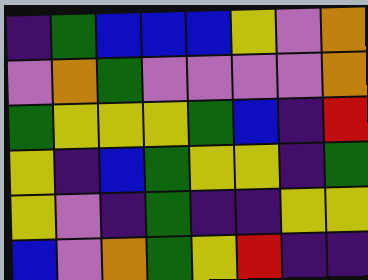[["indigo", "green", "blue", "blue", "blue", "yellow", "violet", "orange"], ["violet", "orange", "green", "violet", "violet", "violet", "violet", "orange"], ["green", "yellow", "yellow", "yellow", "green", "blue", "indigo", "red"], ["yellow", "indigo", "blue", "green", "yellow", "yellow", "indigo", "green"], ["yellow", "violet", "indigo", "green", "indigo", "indigo", "yellow", "yellow"], ["blue", "violet", "orange", "green", "yellow", "red", "indigo", "indigo"]]